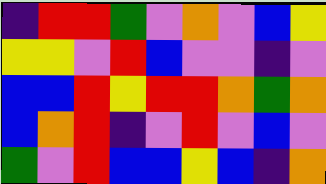[["indigo", "red", "red", "green", "violet", "orange", "violet", "blue", "yellow"], ["yellow", "yellow", "violet", "red", "blue", "violet", "violet", "indigo", "violet"], ["blue", "blue", "red", "yellow", "red", "red", "orange", "green", "orange"], ["blue", "orange", "red", "indigo", "violet", "red", "violet", "blue", "violet"], ["green", "violet", "red", "blue", "blue", "yellow", "blue", "indigo", "orange"]]